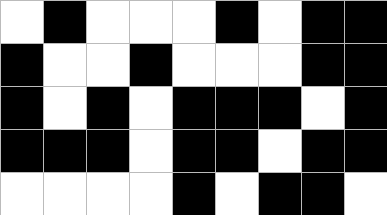[["white", "black", "white", "white", "white", "black", "white", "black", "black"], ["black", "white", "white", "black", "white", "white", "white", "black", "black"], ["black", "white", "black", "white", "black", "black", "black", "white", "black"], ["black", "black", "black", "white", "black", "black", "white", "black", "black"], ["white", "white", "white", "white", "black", "white", "black", "black", "white"]]